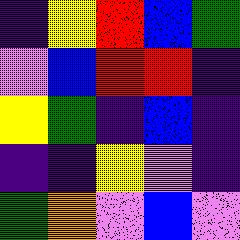[["indigo", "yellow", "red", "blue", "green"], ["violet", "blue", "red", "red", "indigo"], ["yellow", "green", "indigo", "blue", "indigo"], ["indigo", "indigo", "yellow", "violet", "indigo"], ["green", "orange", "violet", "blue", "violet"]]